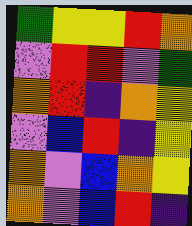[["green", "yellow", "yellow", "red", "orange"], ["violet", "red", "red", "violet", "green"], ["orange", "red", "indigo", "orange", "yellow"], ["violet", "blue", "red", "indigo", "yellow"], ["orange", "violet", "blue", "orange", "yellow"], ["orange", "violet", "blue", "red", "indigo"]]